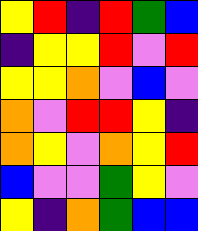[["yellow", "red", "indigo", "red", "green", "blue"], ["indigo", "yellow", "yellow", "red", "violet", "red"], ["yellow", "yellow", "orange", "violet", "blue", "violet"], ["orange", "violet", "red", "red", "yellow", "indigo"], ["orange", "yellow", "violet", "orange", "yellow", "red"], ["blue", "violet", "violet", "green", "yellow", "violet"], ["yellow", "indigo", "orange", "green", "blue", "blue"]]